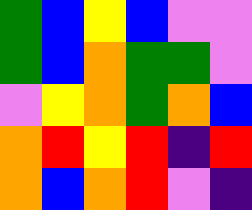[["green", "blue", "yellow", "blue", "violet", "violet"], ["green", "blue", "orange", "green", "green", "violet"], ["violet", "yellow", "orange", "green", "orange", "blue"], ["orange", "red", "yellow", "red", "indigo", "red"], ["orange", "blue", "orange", "red", "violet", "indigo"]]